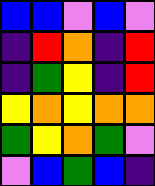[["blue", "blue", "violet", "blue", "violet"], ["indigo", "red", "orange", "indigo", "red"], ["indigo", "green", "yellow", "indigo", "red"], ["yellow", "orange", "yellow", "orange", "orange"], ["green", "yellow", "orange", "green", "violet"], ["violet", "blue", "green", "blue", "indigo"]]